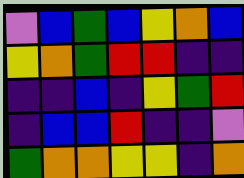[["violet", "blue", "green", "blue", "yellow", "orange", "blue"], ["yellow", "orange", "green", "red", "red", "indigo", "indigo"], ["indigo", "indigo", "blue", "indigo", "yellow", "green", "red"], ["indigo", "blue", "blue", "red", "indigo", "indigo", "violet"], ["green", "orange", "orange", "yellow", "yellow", "indigo", "orange"]]